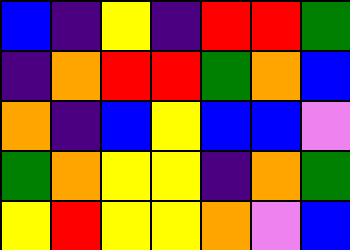[["blue", "indigo", "yellow", "indigo", "red", "red", "green"], ["indigo", "orange", "red", "red", "green", "orange", "blue"], ["orange", "indigo", "blue", "yellow", "blue", "blue", "violet"], ["green", "orange", "yellow", "yellow", "indigo", "orange", "green"], ["yellow", "red", "yellow", "yellow", "orange", "violet", "blue"]]